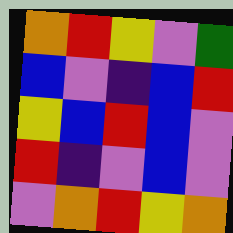[["orange", "red", "yellow", "violet", "green"], ["blue", "violet", "indigo", "blue", "red"], ["yellow", "blue", "red", "blue", "violet"], ["red", "indigo", "violet", "blue", "violet"], ["violet", "orange", "red", "yellow", "orange"]]